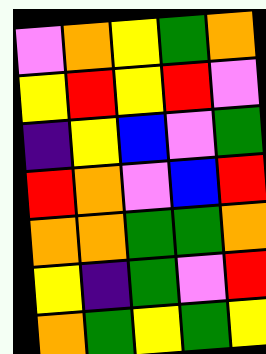[["violet", "orange", "yellow", "green", "orange"], ["yellow", "red", "yellow", "red", "violet"], ["indigo", "yellow", "blue", "violet", "green"], ["red", "orange", "violet", "blue", "red"], ["orange", "orange", "green", "green", "orange"], ["yellow", "indigo", "green", "violet", "red"], ["orange", "green", "yellow", "green", "yellow"]]